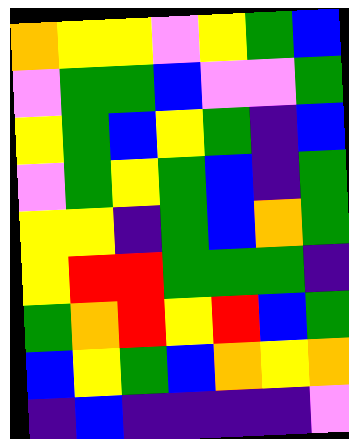[["orange", "yellow", "yellow", "violet", "yellow", "green", "blue"], ["violet", "green", "green", "blue", "violet", "violet", "green"], ["yellow", "green", "blue", "yellow", "green", "indigo", "blue"], ["violet", "green", "yellow", "green", "blue", "indigo", "green"], ["yellow", "yellow", "indigo", "green", "blue", "orange", "green"], ["yellow", "red", "red", "green", "green", "green", "indigo"], ["green", "orange", "red", "yellow", "red", "blue", "green"], ["blue", "yellow", "green", "blue", "orange", "yellow", "orange"], ["indigo", "blue", "indigo", "indigo", "indigo", "indigo", "violet"]]